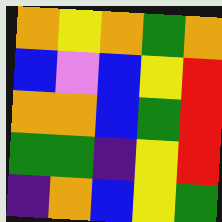[["orange", "yellow", "orange", "green", "orange"], ["blue", "violet", "blue", "yellow", "red"], ["orange", "orange", "blue", "green", "red"], ["green", "green", "indigo", "yellow", "red"], ["indigo", "orange", "blue", "yellow", "green"]]